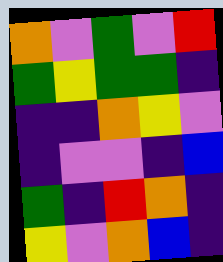[["orange", "violet", "green", "violet", "red"], ["green", "yellow", "green", "green", "indigo"], ["indigo", "indigo", "orange", "yellow", "violet"], ["indigo", "violet", "violet", "indigo", "blue"], ["green", "indigo", "red", "orange", "indigo"], ["yellow", "violet", "orange", "blue", "indigo"]]